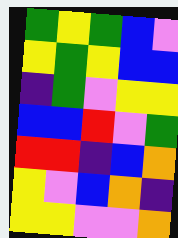[["green", "yellow", "green", "blue", "violet"], ["yellow", "green", "yellow", "blue", "blue"], ["indigo", "green", "violet", "yellow", "yellow"], ["blue", "blue", "red", "violet", "green"], ["red", "red", "indigo", "blue", "orange"], ["yellow", "violet", "blue", "orange", "indigo"], ["yellow", "yellow", "violet", "violet", "orange"]]